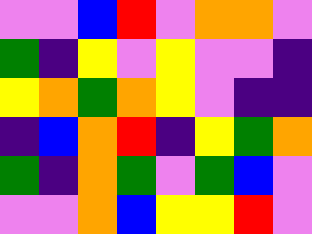[["violet", "violet", "blue", "red", "violet", "orange", "orange", "violet"], ["green", "indigo", "yellow", "violet", "yellow", "violet", "violet", "indigo"], ["yellow", "orange", "green", "orange", "yellow", "violet", "indigo", "indigo"], ["indigo", "blue", "orange", "red", "indigo", "yellow", "green", "orange"], ["green", "indigo", "orange", "green", "violet", "green", "blue", "violet"], ["violet", "violet", "orange", "blue", "yellow", "yellow", "red", "violet"]]